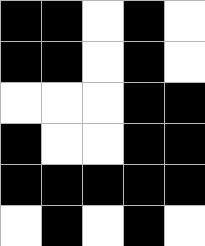[["black", "black", "white", "black", "white"], ["black", "black", "white", "black", "white"], ["white", "white", "white", "black", "black"], ["black", "white", "white", "black", "black"], ["black", "black", "black", "black", "black"], ["white", "black", "white", "black", "white"]]